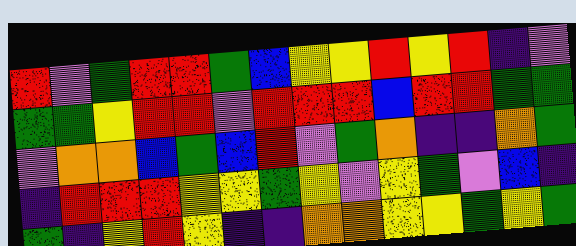[["red", "violet", "green", "red", "red", "green", "blue", "yellow", "yellow", "red", "yellow", "red", "indigo", "violet"], ["green", "green", "yellow", "red", "red", "violet", "red", "red", "red", "blue", "red", "red", "green", "green"], ["violet", "orange", "orange", "blue", "green", "blue", "red", "violet", "green", "orange", "indigo", "indigo", "orange", "green"], ["indigo", "red", "red", "red", "yellow", "yellow", "green", "yellow", "violet", "yellow", "green", "violet", "blue", "indigo"], ["green", "indigo", "yellow", "red", "yellow", "indigo", "indigo", "orange", "orange", "yellow", "yellow", "green", "yellow", "green"]]